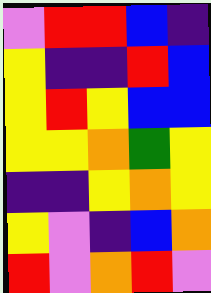[["violet", "red", "red", "blue", "indigo"], ["yellow", "indigo", "indigo", "red", "blue"], ["yellow", "red", "yellow", "blue", "blue"], ["yellow", "yellow", "orange", "green", "yellow"], ["indigo", "indigo", "yellow", "orange", "yellow"], ["yellow", "violet", "indigo", "blue", "orange"], ["red", "violet", "orange", "red", "violet"]]